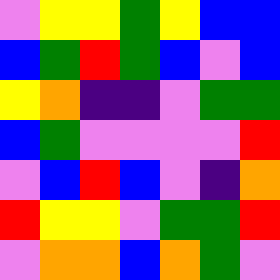[["violet", "yellow", "yellow", "green", "yellow", "blue", "blue"], ["blue", "green", "red", "green", "blue", "violet", "blue"], ["yellow", "orange", "indigo", "indigo", "violet", "green", "green"], ["blue", "green", "violet", "violet", "violet", "violet", "red"], ["violet", "blue", "red", "blue", "violet", "indigo", "orange"], ["red", "yellow", "yellow", "violet", "green", "green", "red"], ["violet", "orange", "orange", "blue", "orange", "green", "violet"]]